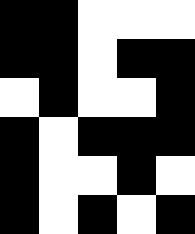[["black", "black", "white", "white", "white"], ["black", "black", "white", "black", "black"], ["white", "black", "white", "white", "black"], ["black", "white", "black", "black", "black"], ["black", "white", "white", "black", "white"], ["black", "white", "black", "white", "black"]]